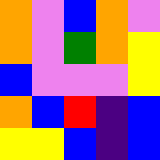[["orange", "violet", "blue", "orange", "violet"], ["orange", "violet", "green", "orange", "yellow"], ["blue", "violet", "violet", "violet", "yellow"], ["orange", "blue", "red", "indigo", "blue"], ["yellow", "yellow", "blue", "indigo", "blue"]]